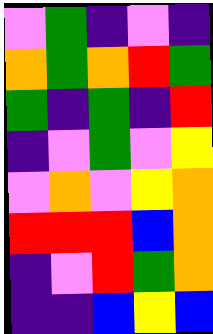[["violet", "green", "indigo", "violet", "indigo"], ["orange", "green", "orange", "red", "green"], ["green", "indigo", "green", "indigo", "red"], ["indigo", "violet", "green", "violet", "yellow"], ["violet", "orange", "violet", "yellow", "orange"], ["red", "red", "red", "blue", "orange"], ["indigo", "violet", "red", "green", "orange"], ["indigo", "indigo", "blue", "yellow", "blue"]]